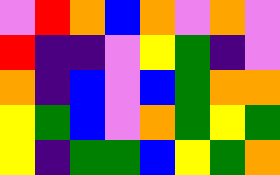[["violet", "red", "orange", "blue", "orange", "violet", "orange", "violet"], ["red", "indigo", "indigo", "violet", "yellow", "green", "indigo", "violet"], ["orange", "indigo", "blue", "violet", "blue", "green", "orange", "orange"], ["yellow", "green", "blue", "violet", "orange", "green", "yellow", "green"], ["yellow", "indigo", "green", "green", "blue", "yellow", "green", "orange"]]